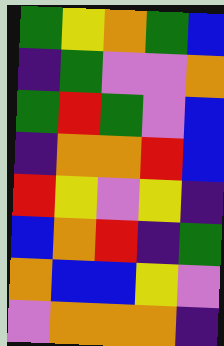[["green", "yellow", "orange", "green", "blue"], ["indigo", "green", "violet", "violet", "orange"], ["green", "red", "green", "violet", "blue"], ["indigo", "orange", "orange", "red", "blue"], ["red", "yellow", "violet", "yellow", "indigo"], ["blue", "orange", "red", "indigo", "green"], ["orange", "blue", "blue", "yellow", "violet"], ["violet", "orange", "orange", "orange", "indigo"]]